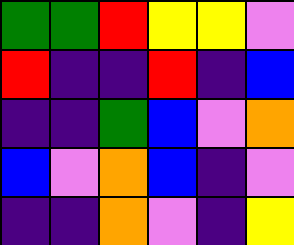[["green", "green", "red", "yellow", "yellow", "violet"], ["red", "indigo", "indigo", "red", "indigo", "blue"], ["indigo", "indigo", "green", "blue", "violet", "orange"], ["blue", "violet", "orange", "blue", "indigo", "violet"], ["indigo", "indigo", "orange", "violet", "indigo", "yellow"]]